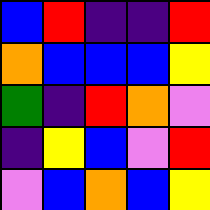[["blue", "red", "indigo", "indigo", "red"], ["orange", "blue", "blue", "blue", "yellow"], ["green", "indigo", "red", "orange", "violet"], ["indigo", "yellow", "blue", "violet", "red"], ["violet", "blue", "orange", "blue", "yellow"]]